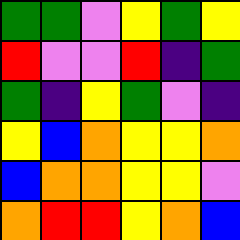[["green", "green", "violet", "yellow", "green", "yellow"], ["red", "violet", "violet", "red", "indigo", "green"], ["green", "indigo", "yellow", "green", "violet", "indigo"], ["yellow", "blue", "orange", "yellow", "yellow", "orange"], ["blue", "orange", "orange", "yellow", "yellow", "violet"], ["orange", "red", "red", "yellow", "orange", "blue"]]